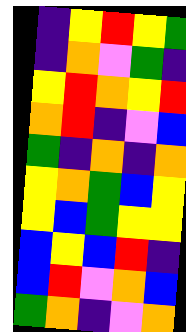[["indigo", "yellow", "red", "yellow", "green"], ["indigo", "orange", "violet", "green", "indigo"], ["yellow", "red", "orange", "yellow", "red"], ["orange", "red", "indigo", "violet", "blue"], ["green", "indigo", "orange", "indigo", "orange"], ["yellow", "orange", "green", "blue", "yellow"], ["yellow", "blue", "green", "yellow", "yellow"], ["blue", "yellow", "blue", "red", "indigo"], ["blue", "red", "violet", "orange", "blue"], ["green", "orange", "indigo", "violet", "orange"]]